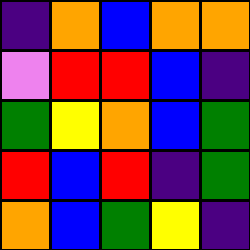[["indigo", "orange", "blue", "orange", "orange"], ["violet", "red", "red", "blue", "indigo"], ["green", "yellow", "orange", "blue", "green"], ["red", "blue", "red", "indigo", "green"], ["orange", "blue", "green", "yellow", "indigo"]]